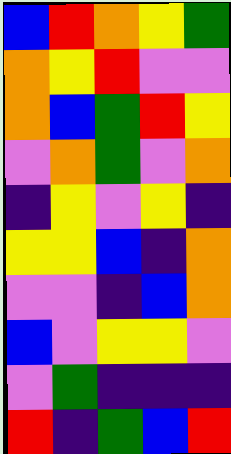[["blue", "red", "orange", "yellow", "green"], ["orange", "yellow", "red", "violet", "violet"], ["orange", "blue", "green", "red", "yellow"], ["violet", "orange", "green", "violet", "orange"], ["indigo", "yellow", "violet", "yellow", "indigo"], ["yellow", "yellow", "blue", "indigo", "orange"], ["violet", "violet", "indigo", "blue", "orange"], ["blue", "violet", "yellow", "yellow", "violet"], ["violet", "green", "indigo", "indigo", "indigo"], ["red", "indigo", "green", "blue", "red"]]